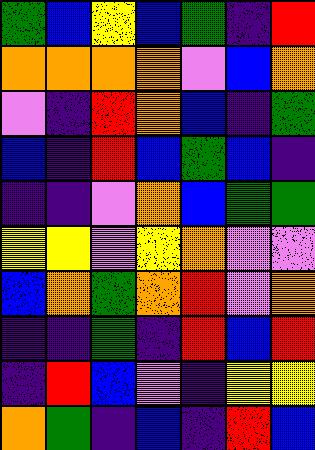[["green", "blue", "yellow", "blue", "green", "indigo", "red"], ["orange", "orange", "orange", "orange", "violet", "blue", "orange"], ["violet", "indigo", "red", "orange", "blue", "indigo", "green"], ["blue", "indigo", "red", "blue", "green", "blue", "indigo"], ["indigo", "indigo", "violet", "orange", "blue", "green", "green"], ["yellow", "yellow", "violet", "yellow", "orange", "violet", "violet"], ["blue", "orange", "green", "orange", "red", "violet", "orange"], ["indigo", "indigo", "green", "indigo", "red", "blue", "red"], ["indigo", "red", "blue", "violet", "indigo", "yellow", "yellow"], ["orange", "green", "indigo", "blue", "indigo", "red", "blue"]]